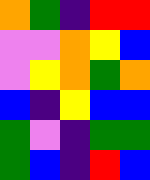[["orange", "green", "indigo", "red", "red"], ["violet", "violet", "orange", "yellow", "blue"], ["violet", "yellow", "orange", "green", "orange"], ["blue", "indigo", "yellow", "blue", "blue"], ["green", "violet", "indigo", "green", "green"], ["green", "blue", "indigo", "red", "blue"]]